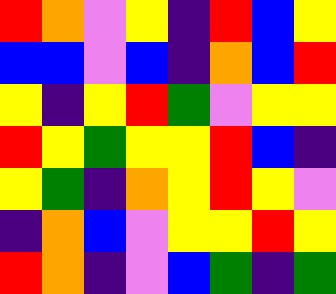[["red", "orange", "violet", "yellow", "indigo", "red", "blue", "yellow"], ["blue", "blue", "violet", "blue", "indigo", "orange", "blue", "red"], ["yellow", "indigo", "yellow", "red", "green", "violet", "yellow", "yellow"], ["red", "yellow", "green", "yellow", "yellow", "red", "blue", "indigo"], ["yellow", "green", "indigo", "orange", "yellow", "red", "yellow", "violet"], ["indigo", "orange", "blue", "violet", "yellow", "yellow", "red", "yellow"], ["red", "orange", "indigo", "violet", "blue", "green", "indigo", "green"]]